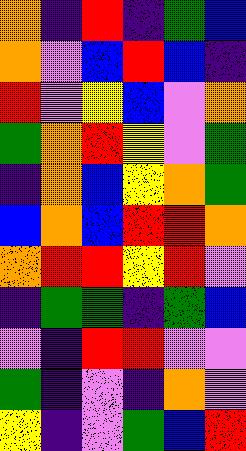[["orange", "indigo", "red", "indigo", "green", "blue"], ["orange", "violet", "blue", "red", "blue", "indigo"], ["red", "violet", "yellow", "blue", "violet", "orange"], ["green", "orange", "red", "yellow", "violet", "green"], ["indigo", "orange", "blue", "yellow", "orange", "green"], ["blue", "orange", "blue", "red", "red", "orange"], ["orange", "red", "red", "yellow", "red", "violet"], ["indigo", "green", "green", "indigo", "green", "blue"], ["violet", "indigo", "red", "red", "violet", "violet"], ["green", "indigo", "violet", "indigo", "orange", "violet"], ["yellow", "indigo", "violet", "green", "blue", "red"]]